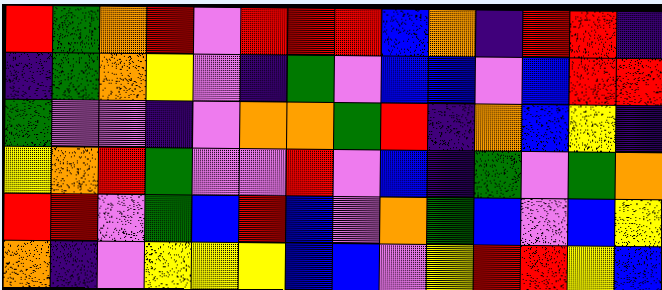[["red", "green", "orange", "red", "violet", "red", "red", "red", "blue", "orange", "indigo", "red", "red", "indigo"], ["indigo", "green", "orange", "yellow", "violet", "indigo", "green", "violet", "blue", "blue", "violet", "blue", "red", "red"], ["green", "violet", "violet", "indigo", "violet", "orange", "orange", "green", "red", "indigo", "orange", "blue", "yellow", "indigo"], ["yellow", "orange", "red", "green", "violet", "violet", "red", "violet", "blue", "indigo", "green", "violet", "green", "orange"], ["red", "red", "violet", "green", "blue", "red", "blue", "violet", "orange", "green", "blue", "violet", "blue", "yellow"], ["orange", "indigo", "violet", "yellow", "yellow", "yellow", "blue", "blue", "violet", "yellow", "red", "red", "yellow", "blue"]]